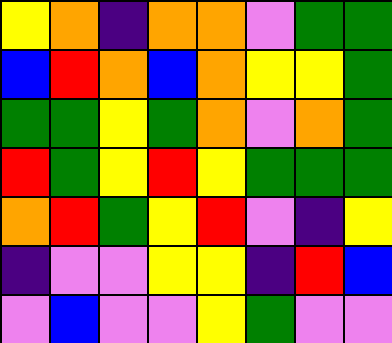[["yellow", "orange", "indigo", "orange", "orange", "violet", "green", "green"], ["blue", "red", "orange", "blue", "orange", "yellow", "yellow", "green"], ["green", "green", "yellow", "green", "orange", "violet", "orange", "green"], ["red", "green", "yellow", "red", "yellow", "green", "green", "green"], ["orange", "red", "green", "yellow", "red", "violet", "indigo", "yellow"], ["indigo", "violet", "violet", "yellow", "yellow", "indigo", "red", "blue"], ["violet", "blue", "violet", "violet", "yellow", "green", "violet", "violet"]]